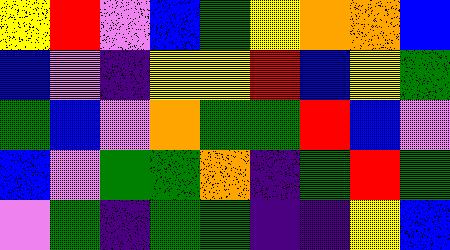[["yellow", "red", "violet", "blue", "green", "yellow", "orange", "orange", "blue"], ["blue", "violet", "indigo", "yellow", "yellow", "red", "blue", "yellow", "green"], ["green", "blue", "violet", "orange", "green", "green", "red", "blue", "violet"], ["blue", "violet", "green", "green", "orange", "indigo", "green", "red", "green"], ["violet", "green", "indigo", "green", "green", "indigo", "indigo", "yellow", "blue"]]